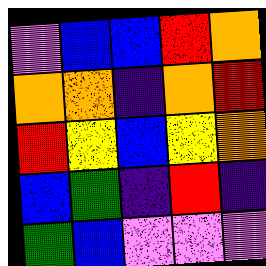[["violet", "blue", "blue", "red", "orange"], ["orange", "orange", "indigo", "orange", "red"], ["red", "yellow", "blue", "yellow", "orange"], ["blue", "green", "indigo", "red", "indigo"], ["green", "blue", "violet", "violet", "violet"]]